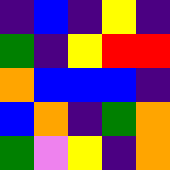[["indigo", "blue", "indigo", "yellow", "indigo"], ["green", "indigo", "yellow", "red", "red"], ["orange", "blue", "blue", "blue", "indigo"], ["blue", "orange", "indigo", "green", "orange"], ["green", "violet", "yellow", "indigo", "orange"]]